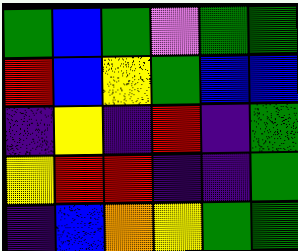[["green", "blue", "green", "violet", "green", "green"], ["red", "blue", "yellow", "green", "blue", "blue"], ["indigo", "yellow", "indigo", "red", "indigo", "green"], ["yellow", "red", "red", "indigo", "indigo", "green"], ["indigo", "blue", "orange", "yellow", "green", "green"]]